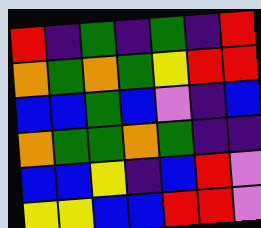[["red", "indigo", "green", "indigo", "green", "indigo", "red"], ["orange", "green", "orange", "green", "yellow", "red", "red"], ["blue", "blue", "green", "blue", "violet", "indigo", "blue"], ["orange", "green", "green", "orange", "green", "indigo", "indigo"], ["blue", "blue", "yellow", "indigo", "blue", "red", "violet"], ["yellow", "yellow", "blue", "blue", "red", "red", "violet"]]